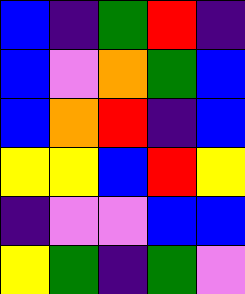[["blue", "indigo", "green", "red", "indigo"], ["blue", "violet", "orange", "green", "blue"], ["blue", "orange", "red", "indigo", "blue"], ["yellow", "yellow", "blue", "red", "yellow"], ["indigo", "violet", "violet", "blue", "blue"], ["yellow", "green", "indigo", "green", "violet"]]